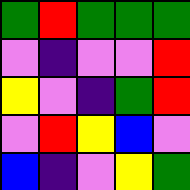[["green", "red", "green", "green", "green"], ["violet", "indigo", "violet", "violet", "red"], ["yellow", "violet", "indigo", "green", "red"], ["violet", "red", "yellow", "blue", "violet"], ["blue", "indigo", "violet", "yellow", "green"]]